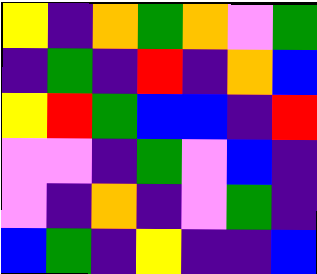[["yellow", "indigo", "orange", "green", "orange", "violet", "green"], ["indigo", "green", "indigo", "red", "indigo", "orange", "blue"], ["yellow", "red", "green", "blue", "blue", "indigo", "red"], ["violet", "violet", "indigo", "green", "violet", "blue", "indigo"], ["violet", "indigo", "orange", "indigo", "violet", "green", "indigo"], ["blue", "green", "indigo", "yellow", "indigo", "indigo", "blue"]]